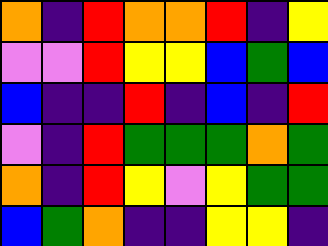[["orange", "indigo", "red", "orange", "orange", "red", "indigo", "yellow"], ["violet", "violet", "red", "yellow", "yellow", "blue", "green", "blue"], ["blue", "indigo", "indigo", "red", "indigo", "blue", "indigo", "red"], ["violet", "indigo", "red", "green", "green", "green", "orange", "green"], ["orange", "indigo", "red", "yellow", "violet", "yellow", "green", "green"], ["blue", "green", "orange", "indigo", "indigo", "yellow", "yellow", "indigo"]]